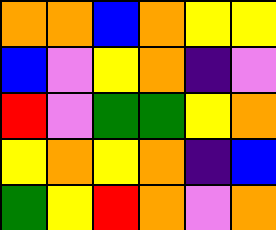[["orange", "orange", "blue", "orange", "yellow", "yellow"], ["blue", "violet", "yellow", "orange", "indigo", "violet"], ["red", "violet", "green", "green", "yellow", "orange"], ["yellow", "orange", "yellow", "orange", "indigo", "blue"], ["green", "yellow", "red", "orange", "violet", "orange"]]